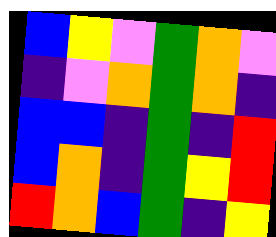[["blue", "yellow", "violet", "green", "orange", "violet"], ["indigo", "violet", "orange", "green", "orange", "indigo"], ["blue", "blue", "indigo", "green", "indigo", "red"], ["blue", "orange", "indigo", "green", "yellow", "red"], ["red", "orange", "blue", "green", "indigo", "yellow"]]